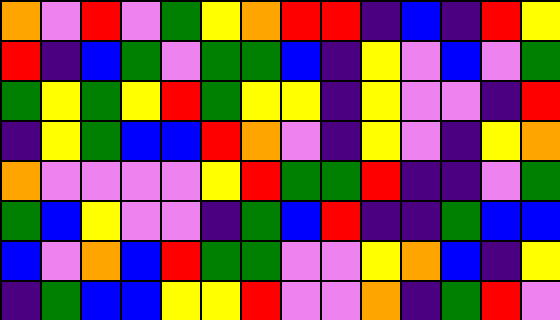[["orange", "violet", "red", "violet", "green", "yellow", "orange", "red", "red", "indigo", "blue", "indigo", "red", "yellow"], ["red", "indigo", "blue", "green", "violet", "green", "green", "blue", "indigo", "yellow", "violet", "blue", "violet", "green"], ["green", "yellow", "green", "yellow", "red", "green", "yellow", "yellow", "indigo", "yellow", "violet", "violet", "indigo", "red"], ["indigo", "yellow", "green", "blue", "blue", "red", "orange", "violet", "indigo", "yellow", "violet", "indigo", "yellow", "orange"], ["orange", "violet", "violet", "violet", "violet", "yellow", "red", "green", "green", "red", "indigo", "indigo", "violet", "green"], ["green", "blue", "yellow", "violet", "violet", "indigo", "green", "blue", "red", "indigo", "indigo", "green", "blue", "blue"], ["blue", "violet", "orange", "blue", "red", "green", "green", "violet", "violet", "yellow", "orange", "blue", "indigo", "yellow"], ["indigo", "green", "blue", "blue", "yellow", "yellow", "red", "violet", "violet", "orange", "indigo", "green", "red", "violet"]]